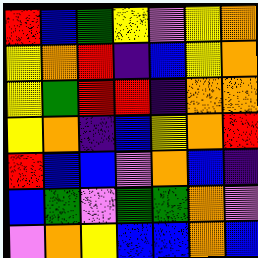[["red", "blue", "green", "yellow", "violet", "yellow", "orange"], ["yellow", "orange", "red", "indigo", "blue", "yellow", "orange"], ["yellow", "green", "red", "red", "indigo", "orange", "orange"], ["yellow", "orange", "indigo", "blue", "yellow", "orange", "red"], ["red", "blue", "blue", "violet", "orange", "blue", "indigo"], ["blue", "green", "violet", "green", "green", "orange", "violet"], ["violet", "orange", "yellow", "blue", "blue", "orange", "blue"]]